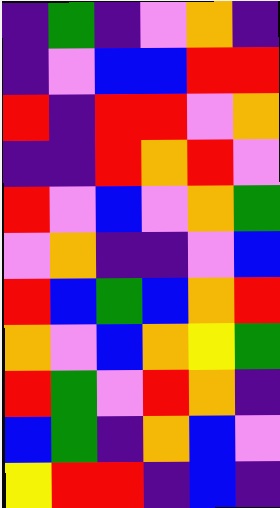[["indigo", "green", "indigo", "violet", "orange", "indigo"], ["indigo", "violet", "blue", "blue", "red", "red"], ["red", "indigo", "red", "red", "violet", "orange"], ["indigo", "indigo", "red", "orange", "red", "violet"], ["red", "violet", "blue", "violet", "orange", "green"], ["violet", "orange", "indigo", "indigo", "violet", "blue"], ["red", "blue", "green", "blue", "orange", "red"], ["orange", "violet", "blue", "orange", "yellow", "green"], ["red", "green", "violet", "red", "orange", "indigo"], ["blue", "green", "indigo", "orange", "blue", "violet"], ["yellow", "red", "red", "indigo", "blue", "indigo"]]